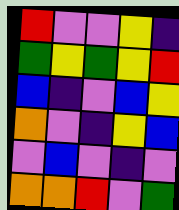[["red", "violet", "violet", "yellow", "indigo"], ["green", "yellow", "green", "yellow", "red"], ["blue", "indigo", "violet", "blue", "yellow"], ["orange", "violet", "indigo", "yellow", "blue"], ["violet", "blue", "violet", "indigo", "violet"], ["orange", "orange", "red", "violet", "green"]]